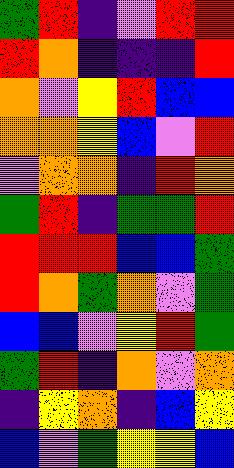[["green", "red", "indigo", "violet", "red", "red"], ["red", "orange", "indigo", "indigo", "indigo", "red"], ["orange", "violet", "yellow", "red", "blue", "blue"], ["orange", "orange", "yellow", "blue", "violet", "red"], ["violet", "orange", "orange", "indigo", "red", "orange"], ["green", "red", "indigo", "green", "green", "red"], ["red", "red", "red", "blue", "blue", "green"], ["red", "orange", "green", "orange", "violet", "green"], ["blue", "blue", "violet", "yellow", "red", "green"], ["green", "red", "indigo", "orange", "violet", "orange"], ["indigo", "yellow", "orange", "indigo", "blue", "yellow"], ["blue", "violet", "green", "yellow", "yellow", "blue"]]